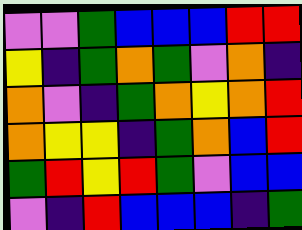[["violet", "violet", "green", "blue", "blue", "blue", "red", "red"], ["yellow", "indigo", "green", "orange", "green", "violet", "orange", "indigo"], ["orange", "violet", "indigo", "green", "orange", "yellow", "orange", "red"], ["orange", "yellow", "yellow", "indigo", "green", "orange", "blue", "red"], ["green", "red", "yellow", "red", "green", "violet", "blue", "blue"], ["violet", "indigo", "red", "blue", "blue", "blue", "indigo", "green"]]